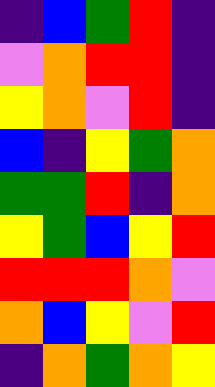[["indigo", "blue", "green", "red", "indigo"], ["violet", "orange", "red", "red", "indigo"], ["yellow", "orange", "violet", "red", "indigo"], ["blue", "indigo", "yellow", "green", "orange"], ["green", "green", "red", "indigo", "orange"], ["yellow", "green", "blue", "yellow", "red"], ["red", "red", "red", "orange", "violet"], ["orange", "blue", "yellow", "violet", "red"], ["indigo", "orange", "green", "orange", "yellow"]]